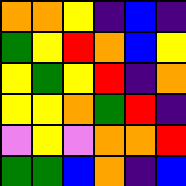[["orange", "orange", "yellow", "indigo", "blue", "indigo"], ["green", "yellow", "red", "orange", "blue", "yellow"], ["yellow", "green", "yellow", "red", "indigo", "orange"], ["yellow", "yellow", "orange", "green", "red", "indigo"], ["violet", "yellow", "violet", "orange", "orange", "red"], ["green", "green", "blue", "orange", "indigo", "blue"]]